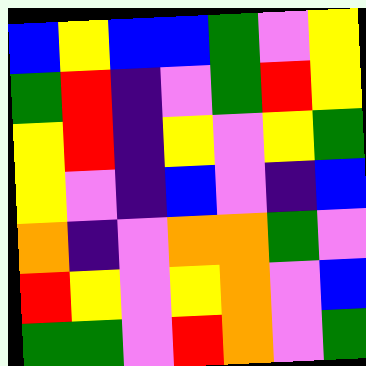[["blue", "yellow", "blue", "blue", "green", "violet", "yellow"], ["green", "red", "indigo", "violet", "green", "red", "yellow"], ["yellow", "red", "indigo", "yellow", "violet", "yellow", "green"], ["yellow", "violet", "indigo", "blue", "violet", "indigo", "blue"], ["orange", "indigo", "violet", "orange", "orange", "green", "violet"], ["red", "yellow", "violet", "yellow", "orange", "violet", "blue"], ["green", "green", "violet", "red", "orange", "violet", "green"]]